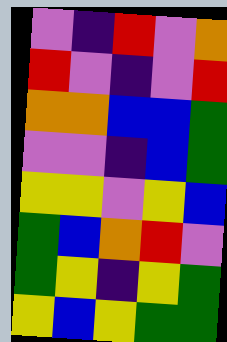[["violet", "indigo", "red", "violet", "orange"], ["red", "violet", "indigo", "violet", "red"], ["orange", "orange", "blue", "blue", "green"], ["violet", "violet", "indigo", "blue", "green"], ["yellow", "yellow", "violet", "yellow", "blue"], ["green", "blue", "orange", "red", "violet"], ["green", "yellow", "indigo", "yellow", "green"], ["yellow", "blue", "yellow", "green", "green"]]